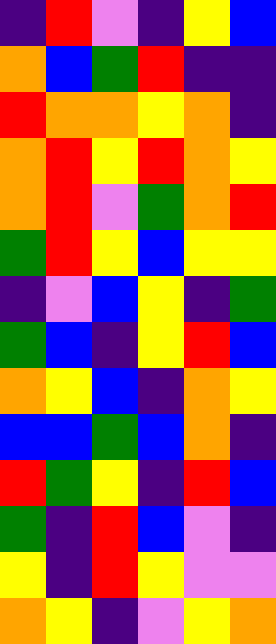[["indigo", "red", "violet", "indigo", "yellow", "blue"], ["orange", "blue", "green", "red", "indigo", "indigo"], ["red", "orange", "orange", "yellow", "orange", "indigo"], ["orange", "red", "yellow", "red", "orange", "yellow"], ["orange", "red", "violet", "green", "orange", "red"], ["green", "red", "yellow", "blue", "yellow", "yellow"], ["indigo", "violet", "blue", "yellow", "indigo", "green"], ["green", "blue", "indigo", "yellow", "red", "blue"], ["orange", "yellow", "blue", "indigo", "orange", "yellow"], ["blue", "blue", "green", "blue", "orange", "indigo"], ["red", "green", "yellow", "indigo", "red", "blue"], ["green", "indigo", "red", "blue", "violet", "indigo"], ["yellow", "indigo", "red", "yellow", "violet", "violet"], ["orange", "yellow", "indigo", "violet", "yellow", "orange"]]